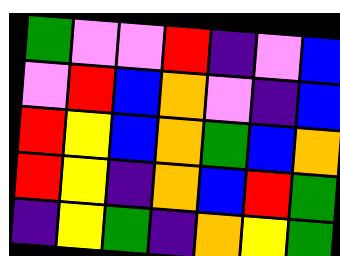[["green", "violet", "violet", "red", "indigo", "violet", "blue"], ["violet", "red", "blue", "orange", "violet", "indigo", "blue"], ["red", "yellow", "blue", "orange", "green", "blue", "orange"], ["red", "yellow", "indigo", "orange", "blue", "red", "green"], ["indigo", "yellow", "green", "indigo", "orange", "yellow", "green"]]